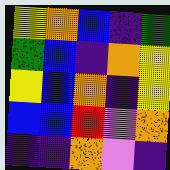[["yellow", "orange", "blue", "indigo", "green"], ["green", "blue", "indigo", "orange", "yellow"], ["yellow", "blue", "orange", "indigo", "yellow"], ["blue", "blue", "red", "violet", "orange"], ["indigo", "indigo", "orange", "violet", "indigo"]]